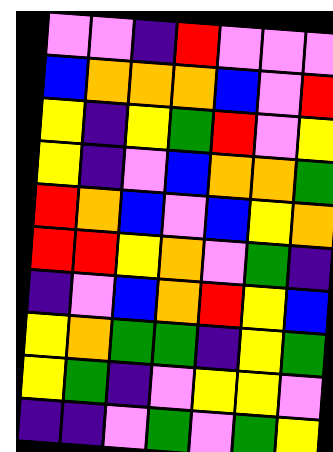[["violet", "violet", "indigo", "red", "violet", "violet", "violet"], ["blue", "orange", "orange", "orange", "blue", "violet", "red"], ["yellow", "indigo", "yellow", "green", "red", "violet", "yellow"], ["yellow", "indigo", "violet", "blue", "orange", "orange", "green"], ["red", "orange", "blue", "violet", "blue", "yellow", "orange"], ["red", "red", "yellow", "orange", "violet", "green", "indigo"], ["indigo", "violet", "blue", "orange", "red", "yellow", "blue"], ["yellow", "orange", "green", "green", "indigo", "yellow", "green"], ["yellow", "green", "indigo", "violet", "yellow", "yellow", "violet"], ["indigo", "indigo", "violet", "green", "violet", "green", "yellow"]]